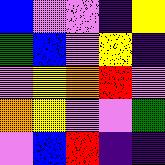[["blue", "violet", "violet", "indigo", "yellow"], ["green", "blue", "violet", "yellow", "indigo"], ["violet", "yellow", "orange", "red", "violet"], ["orange", "yellow", "violet", "violet", "green"], ["violet", "blue", "red", "indigo", "indigo"]]